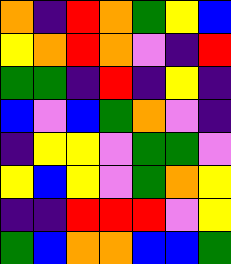[["orange", "indigo", "red", "orange", "green", "yellow", "blue"], ["yellow", "orange", "red", "orange", "violet", "indigo", "red"], ["green", "green", "indigo", "red", "indigo", "yellow", "indigo"], ["blue", "violet", "blue", "green", "orange", "violet", "indigo"], ["indigo", "yellow", "yellow", "violet", "green", "green", "violet"], ["yellow", "blue", "yellow", "violet", "green", "orange", "yellow"], ["indigo", "indigo", "red", "red", "red", "violet", "yellow"], ["green", "blue", "orange", "orange", "blue", "blue", "green"]]